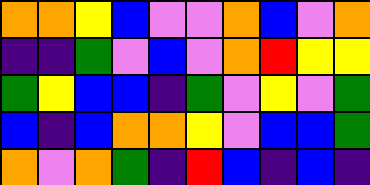[["orange", "orange", "yellow", "blue", "violet", "violet", "orange", "blue", "violet", "orange"], ["indigo", "indigo", "green", "violet", "blue", "violet", "orange", "red", "yellow", "yellow"], ["green", "yellow", "blue", "blue", "indigo", "green", "violet", "yellow", "violet", "green"], ["blue", "indigo", "blue", "orange", "orange", "yellow", "violet", "blue", "blue", "green"], ["orange", "violet", "orange", "green", "indigo", "red", "blue", "indigo", "blue", "indigo"]]